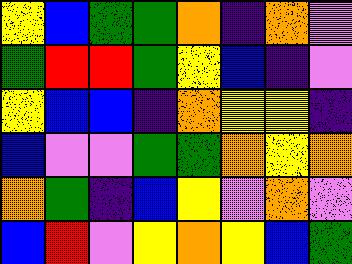[["yellow", "blue", "green", "green", "orange", "indigo", "orange", "violet"], ["green", "red", "red", "green", "yellow", "blue", "indigo", "violet"], ["yellow", "blue", "blue", "indigo", "orange", "yellow", "yellow", "indigo"], ["blue", "violet", "violet", "green", "green", "orange", "yellow", "orange"], ["orange", "green", "indigo", "blue", "yellow", "violet", "orange", "violet"], ["blue", "red", "violet", "yellow", "orange", "yellow", "blue", "green"]]